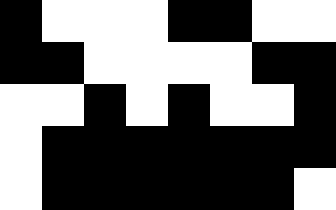[["black", "white", "white", "white", "black", "black", "white", "white"], ["black", "black", "white", "white", "white", "white", "black", "black"], ["white", "white", "black", "white", "black", "white", "white", "black"], ["white", "black", "black", "black", "black", "black", "black", "black"], ["white", "black", "black", "black", "black", "black", "black", "white"]]